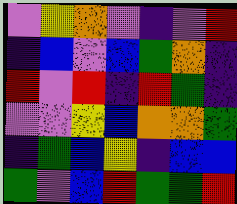[["violet", "yellow", "orange", "violet", "indigo", "violet", "red"], ["indigo", "blue", "violet", "blue", "green", "orange", "indigo"], ["red", "violet", "red", "indigo", "red", "green", "indigo"], ["violet", "violet", "yellow", "blue", "orange", "orange", "green"], ["indigo", "green", "blue", "yellow", "indigo", "blue", "blue"], ["green", "violet", "blue", "red", "green", "green", "red"]]